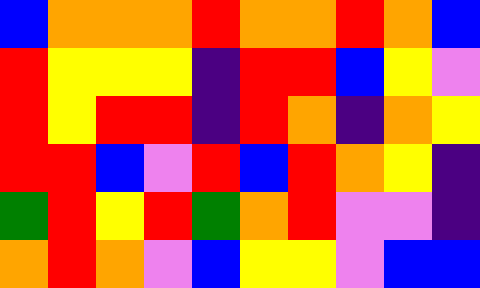[["blue", "orange", "orange", "orange", "red", "orange", "orange", "red", "orange", "blue"], ["red", "yellow", "yellow", "yellow", "indigo", "red", "red", "blue", "yellow", "violet"], ["red", "yellow", "red", "red", "indigo", "red", "orange", "indigo", "orange", "yellow"], ["red", "red", "blue", "violet", "red", "blue", "red", "orange", "yellow", "indigo"], ["green", "red", "yellow", "red", "green", "orange", "red", "violet", "violet", "indigo"], ["orange", "red", "orange", "violet", "blue", "yellow", "yellow", "violet", "blue", "blue"]]